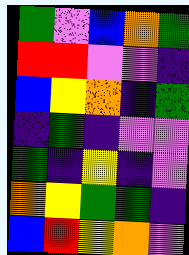[["green", "violet", "blue", "orange", "green"], ["red", "red", "violet", "violet", "indigo"], ["blue", "yellow", "orange", "indigo", "green"], ["indigo", "green", "indigo", "violet", "violet"], ["green", "indigo", "yellow", "indigo", "violet"], ["orange", "yellow", "green", "green", "indigo"], ["blue", "red", "yellow", "orange", "violet"]]